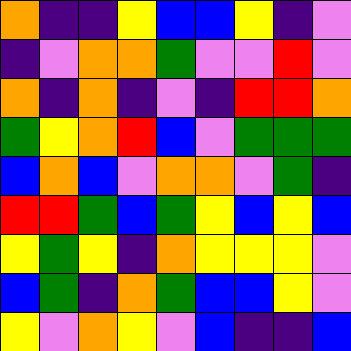[["orange", "indigo", "indigo", "yellow", "blue", "blue", "yellow", "indigo", "violet"], ["indigo", "violet", "orange", "orange", "green", "violet", "violet", "red", "violet"], ["orange", "indigo", "orange", "indigo", "violet", "indigo", "red", "red", "orange"], ["green", "yellow", "orange", "red", "blue", "violet", "green", "green", "green"], ["blue", "orange", "blue", "violet", "orange", "orange", "violet", "green", "indigo"], ["red", "red", "green", "blue", "green", "yellow", "blue", "yellow", "blue"], ["yellow", "green", "yellow", "indigo", "orange", "yellow", "yellow", "yellow", "violet"], ["blue", "green", "indigo", "orange", "green", "blue", "blue", "yellow", "violet"], ["yellow", "violet", "orange", "yellow", "violet", "blue", "indigo", "indigo", "blue"]]